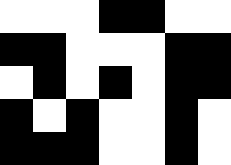[["white", "white", "white", "black", "black", "white", "white"], ["black", "black", "white", "white", "white", "black", "black"], ["white", "black", "white", "black", "white", "black", "black"], ["black", "white", "black", "white", "white", "black", "white"], ["black", "black", "black", "white", "white", "black", "white"]]